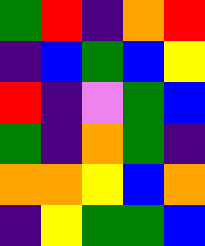[["green", "red", "indigo", "orange", "red"], ["indigo", "blue", "green", "blue", "yellow"], ["red", "indigo", "violet", "green", "blue"], ["green", "indigo", "orange", "green", "indigo"], ["orange", "orange", "yellow", "blue", "orange"], ["indigo", "yellow", "green", "green", "blue"]]